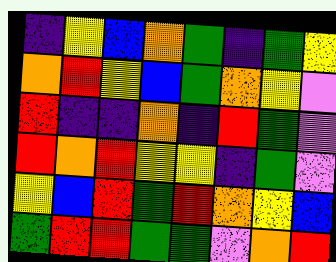[["indigo", "yellow", "blue", "orange", "green", "indigo", "green", "yellow"], ["orange", "red", "yellow", "blue", "green", "orange", "yellow", "violet"], ["red", "indigo", "indigo", "orange", "indigo", "red", "green", "violet"], ["red", "orange", "red", "yellow", "yellow", "indigo", "green", "violet"], ["yellow", "blue", "red", "green", "red", "orange", "yellow", "blue"], ["green", "red", "red", "green", "green", "violet", "orange", "red"]]